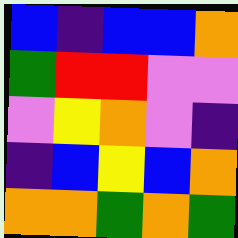[["blue", "indigo", "blue", "blue", "orange"], ["green", "red", "red", "violet", "violet"], ["violet", "yellow", "orange", "violet", "indigo"], ["indigo", "blue", "yellow", "blue", "orange"], ["orange", "orange", "green", "orange", "green"]]